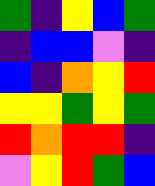[["green", "indigo", "yellow", "blue", "green"], ["indigo", "blue", "blue", "violet", "indigo"], ["blue", "indigo", "orange", "yellow", "red"], ["yellow", "yellow", "green", "yellow", "green"], ["red", "orange", "red", "red", "indigo"], ["violet", "yellow", "red", "green", "blue"]]